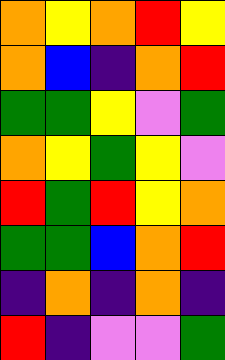[["orange", "yellow", "orange", "red", "yellow"], ["orange", "blue", "indigo", "orange", "red"], ["green", "green", "yellow", "violet", "green"], ["orange", "yellow", "green", "yellow", "violet"], ["red", "green", "red", "yellow", "orange"], ["green", "green", "blue", "orange", "red"], ["indigo", "orange", "indigo", "orange", "indigo"], ["red", "indigo", "violet", "violet", "green"]]